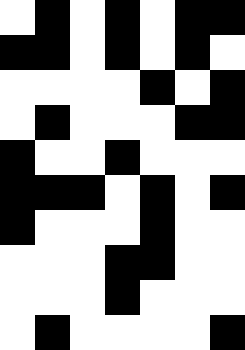[["white", "black", "white", "black", "white", "black", "black"], ["black", "black", "white", "black", "white", "black", "white"], ["white", "white", "white", "white", "black", "white", "black"], ["white", "black", "white", "white", "white", "black", "black"], ["black", "white", "white", "black", "white", "white", "white"], ["black", "black", "black", "white", "black", "white", "black"], ["black", "white", "white", "white", "black", "white", "white"], ["white", "white", "white", "black", "black", "white", "white"], ["white", "white", "white", "black", "white", "white", "white"], ["white", "black", "white", "white", "white", "white", "black"]]